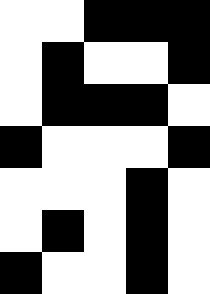[["white", "white", "black", "black", "black"], ["white", "black", "white", "white", "black"], ["white", "black", "black", "black", "white"], ["black", "white", "white", "white", "black"], ["white", "white", "white", "black", "white"], ["white", "black", "white", "black", "white"], ["black", "white", "white", "black", "white"]]